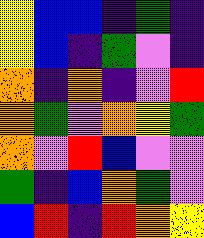[["yellow", "blue", "blue", "indigo", "green", "indigo"], ["yellow", "blue", "indigo", "green", "violet", "indigo"], ["orange", "indigo", "orange", "indigo", "violet", "red"], ["orange", "green", "violet", "orange", "yellow", "green"], ["orange", "violet", "red", "blue", "violet", "violet"], ["green", "indigo", "blue", "orange", "green", "violet"], ["blue", "red", "indigo", "red", "orange", "yellow"]]